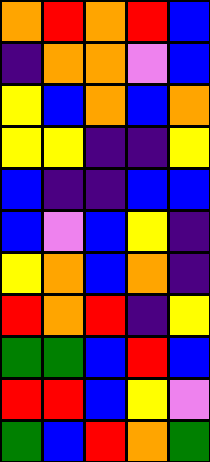[["orange", "red", "orange", "red", "blue"], ["indigo", "orange", "orange", "violet", "blue"], ["yellow", "blue", "orange", "blue", "orange"], ["yellow", "yellow", "indigo", "indigo", "yellow"], ["blue", "indigo", "indigo", "blue", "blue"], ["blue", "violet", "blue", "yellow", "indigo"], ["yellow", "orange", "blue", "orange", "indigo"], ["red", "orange", "red", "indigo", "yellow"], ["green", "green", "blue", "red", "blue"], ["red", "red", "blue", "yellow", "violet"], ["green", "blue", "red", "orange", "green"]]